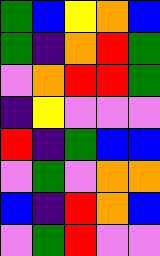[["green", "blue", "yellow", "orange", "blue"], ["green", "indigo", "orange", "red", "green"], ["violet", "orange", "red", "red", "green"], ["indigo", "yellow", "violet", "violet", "violet"], ["red", "indigo", "green", "blue", "blue"], ["violet", "green", "violet", "orange", "orange"], ["blue", "indigo", "red", "orange", "blue"], ["violet", "green", "red", "violet", "violet"]]